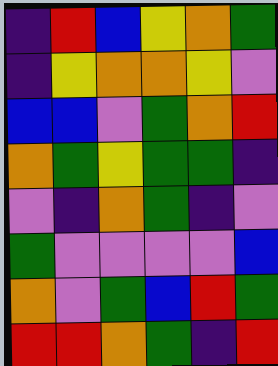[["indigo", "red", "blue", "yellow", "orange", "green"], ["indigo", "yellow", "orange", "orange", "yellow", "violet"], ["blue", "blue", "violet", "green", "orange", "red"], ["orange", "green", "yellow", "green", "green", "indigo"], ["violet", "indigo", "orange", "green", "indigo", "violet"], ["green", "violet", "violet", "violet", "violet", "blue"], ["orange", "violet", "green", "blue", "red", "green"], ["red", "red", "orange", "green", "indigo", "red"]]